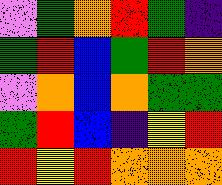[["violet", "green", "orange", "red", "green", "indigo"], ["green", "red", "blue", "green", "red", "orange"], ["violet", "orange", "blue", "orange", "green", "green"], ["green", "red", "blue", "indigo", "yellow", "red"], ["red", "yellow", "red", "orange", "orange", "orange"]]